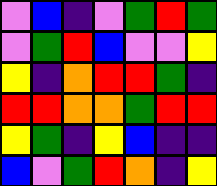[["violet", "blue", "indigo", "violet", "green", "red", "green"], ["violet", "green", "red", "blue", "violet", "violet", "yellow"], ["yellow", "indigo", "orange", "red", "red", "green", "indigo"], ["red", "red", "orange", "orange", "green", "red", "red"], ["yellow", "green", "indigo", "yellow", "blue", "indigo", "indigo"], ["blue", "violet", "green", "red", "orange", "indigo", "yellow"]]